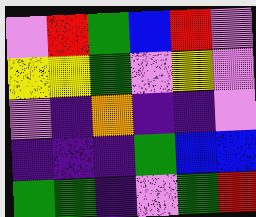[["violet", "red", "green", "blue", "red", "violet"], ["yellow", "yellow", "green", "violet", "yellow", "violet"], ["violet", "indigo", "orange", "indigo", "indigo", "violet"], ["indigo", "indigo", "indigo", "green", "blue", "blue"], ["green", "green", "indigo", "violet", "green", "red"]]